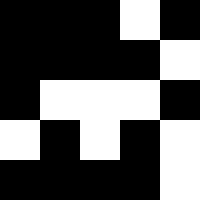[["black", "black", "black", "white", "black"], ["black", "black", "black", "black", "white"], ["black", "white", "white", "white", "black"], ["white", "black", "white", "black", "white"], ["black", "black", "black", "black", "white"]]